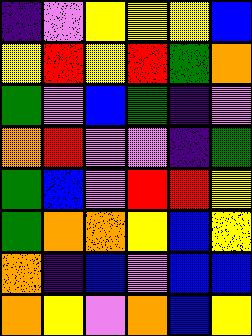[["indigo", "violet", "yellow", "yellow", "yellow", "blue"], ["yellow", "red", "yellow", "red", "green", "orange"], ["green", "violet", "blue", "green", "indigo", "violet"], ["orange", "red", "violet", "violet", "indigo", "green"], ["green", "blue", "violet", "red", "red", "yellow"], ["green", "orange", "orange", "yellow", "blue", "yellow"], ["orange", "indigo", "blue", "violet", "blue", "blue"], ["orange", "yellow", "violet", "orange", "blue", "yellow"]]